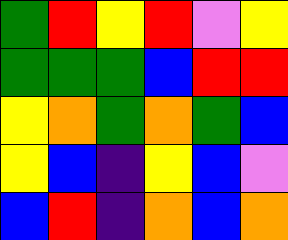[["green", "red", "yellow", "red", "violet", "yellow"], ["green", "green", "green", "blue", "red", "red"], ["yellow", "orange", "green", "orange", "green", "blue"], ["yellow", "blue", "indigo", "yellow", "blue", "violet"], ["blue", "red", "indigo", "orange", "blue", "orange"]]